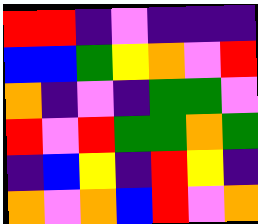[["red", "red", "indigo", "violet", "indigo", "indigo", "indigo"], ["blue", "blue", "green", "yellow", "orange", "violet", "red"], ["orange", "indigo", "violet", "indigo", "green", "green", "violet"], ["red", "violet", "red", "green", "green", "orange", "green"], ["indigo", "blue", "yellow", "indigo", "red", "yellow", "indigo"], ["orange", "violet", "orange", "blue", "red", "violet", "orange"]]